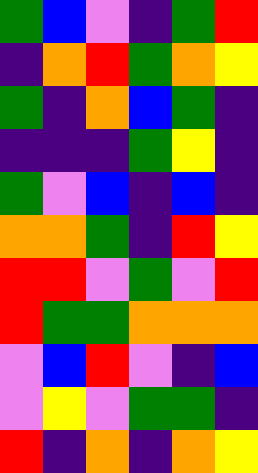[["green", "blue", "violet", "indigo", "green", "red"], ["indigo", "orange", "red", "green", "orange", "yellow"], ["green", "indigo", "orange", "blue", "green", "indigo"], ["indigo", "indigo", "indigo", "green", "yellow", "indigo"], ["green", "violet", "blue", "indigo", "blue", "indigo"], ["orange", "orange", "green", "indigo", "red", "yellow"], ["red", "red", "violet", "green", "violet", "red"], ["red", "green", "green", "orange", "orange", "orange"], ["violet", "blue", "red", "violet", "indigo", "blue"], ["violet", "yellow", "violet", "green", "green", "indigo"], ["red", "indigo", "orange", "indigo", "orange", "yellow"]]